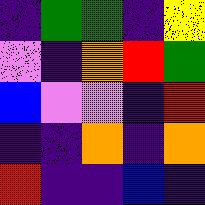[["indigo", "green", "green", "indigo", "yellow"], ["violet", "indigo", "orange", "red", "green"], ["blue", "violet", "violet", "indigo", "red"], ["indigo", "indigo", "orange", "indigo", "orange"], ["red", "indigo", "indigo", "blue", "indigo"]]